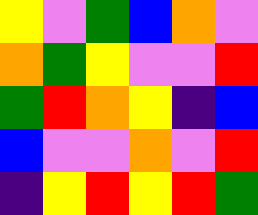[["yellow", "violet", "green", "blue", "orange", "violet"], ["orange", "green", "yellow", "violet", "violet", "red"], ["green", "red", "orange", "yellow", "indigo", "blue"], ["blue", "violet", "violet", "orange", "violet", "red"], ["indigo", "yellow", "red", "yellow", "red", "green"]]